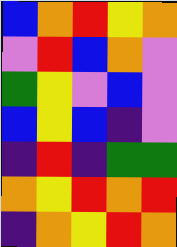[["blue", "orange", "red", "yellow", "orange"], ["violet", "red", "blue", "orange", "violet"], ["green", "yellow", "violet", "blue", "violet"], ["blue", "yellow", "blue", "indigo", "violet"], ["indigo", "red", "indigo", "green", "green"], ["orange", "yellow", "red", "orange", "red"], ["indigo", "orange", "yellow", "red", "orange"]]